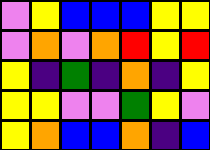[["violet", "yellow", "blue", "blue", "blue", "yellow", "yellow"], ["violet", "orange", "violet", "orange", "red", "yellow", "red"], ["yellow", "indigo", "green", "indigo", "orange", "indigo", "yellow"], ["yellow", "yellow", "violet", "violet", "green", "yellow", "violet"], ["yellow", "orange", "blue", "blue", "orange", "indigo", "blue"]]